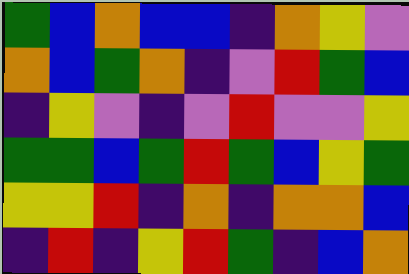[["green", "blue", "orange", "blue", "blue", "indigo", "orange", "yellow", "violet"], ["orange", "blue", "green", "orange", "indigo", "violet", "red", "green", "blue"], ["indigo", "yellow", "violet", "indigo", "violet", "red", "violet", "violet", "yellow"], ["green", "green", "blue", "green", "red", "green", "blue", "yellow", "green"], ["yellow", "yellow", "red", "indigo", "orange", "indigo", "orange", "orange", "blue"], ["indigo", "red", "indigo", "yellow", "red", "green", "indigo", "blue", "orange"]]